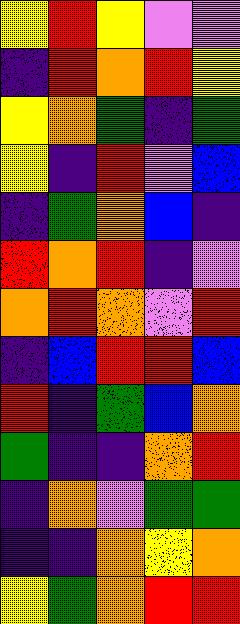[["yellow", "red", "yellow", "violet", "violet"], ["indigo", "red", "orange", "red", "yellow"], ["yellow", "orange", "green", "indigo", "green"], ["yellow", "indigo", "red", "violet", "blue"], ["indigo", "green", "orange", "blue", "indigo"], ["red", "orange", "red", "indigo", "violet"], ["orange", "red", "orange", "violet", "red"], ["indigo", "blue", "red", "red", "blue"], ["red", "indigo", "green", "blue", "orange"], ["green", "indigo", "indigo", "orange", "red"], ["indigo", "orange", "violet", "green", "green"], ["indigo", "indigo", "orange", "yellow", "orange"], ["yellow", "green", "orange", "red", "red"]]